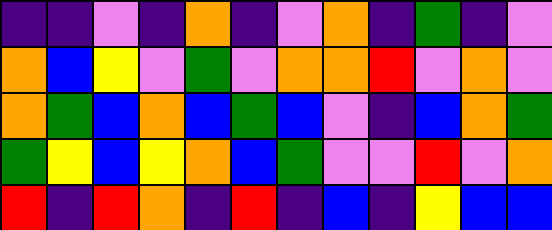[["indigo", "indigo", "violet", "indigo", "orange", "indigo", "violet", "orange", "indigo", "green", "indigo", "violet"], ["orange", "blue", "yellow", "violet", "green", "violet", "orange", "orange", "red", "violet", "orange", "violet"], ["orange", "green", "blue", "orange", "blue", "green", "blue", "violet", "indigo", "blue", "orange", "green"], ["green", "yellow", "blue", "yellow", "orange", "blue", "green", "violet", "violet", "red", "violet", "orange"], ["red", "indigo", "red", "orange", "indigo", "red", "indigo", "blue", "indigo", "yellow", "blue", "blue"]]